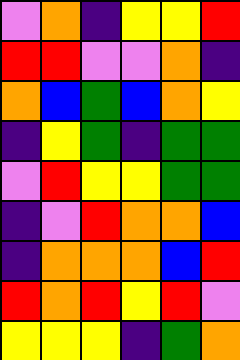[["violet", "orange", "indigo", "yellow", "yellow", "red"], ["red", "red", "violet", "violet", "orange", "indigo"], ["orange", "blue", "green", "blue", "orange", "yellow"], ["indigo", "yellow", "green", "indigo", "green", "green"], ["violet", "red", "yellow", "yellow", "green", "green"], ["indigo", "violet", "red", "orange", "orange", "blue"], ["indigo", "orange", "orange", "orange", "blue", "red"], ["red", "orange", "red", "yellow", "red", "violet"], ["yellow", "yellow", "yellow", "indigo", "green", "orange"]]